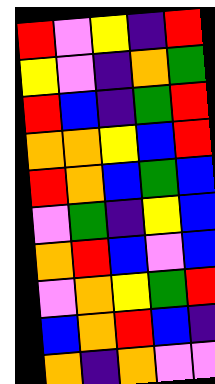[["red", "violet", "yellow", "indigo", "red"], ["yellow", "violet", "indigo", "orange", "green"], ["red", "blue", "indigo", "green", "red"], ["orange", "orange", "yellow", "blue", "red"], ["red", "orange", "blue", "green", "blue"], ["violet", "green", "indigo", "yellow", "blue"], ["orange", "red", "blue", "violet", "blue"], ["violet", "orange", "yellow", "green", "red"], ["blue", "orange", "red", "blue", "indigo"], ["orange", "indigo", "orange", "violet", "violet"]]